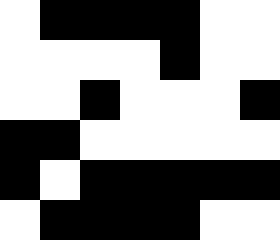[["white", "black", "black", "black", "black", "white", "white"], ["white", "white", "white", "white", "black", "white", "white"], ["white", "white", "black", "white", "white", "white", "black"], ["black", "black", "white", "white", "white", "white", "white"], ["black", "white", "black", "black", "black", "black", "black"], ["white", "black", "black", "black", "black", "white", "white"]]